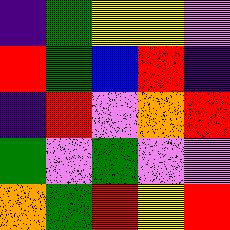[["indigo", "green", "yellow", "yellow", "violet"], ["red", "green", "blue", "red", "indigo"], ["indigo", "red", "violet", "orange", "red"], ["green", "violet", "green", "violet", "violet"], ["orange", "green", "red", "yellow", "red"]]